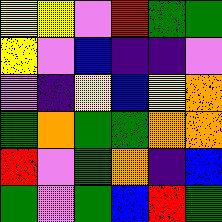[["yellow", "yellow", "violet", "red", "green", "green"], ["yellow", "violet", "blue", "indigo", "indigo", "violet"], ["violet", "indigo", "yellow", "blue", "yellow", "orange"], ["green", "orange", "green", "green", "orange", "orange"], ["red", "violet", "green", "orange", "indigo", "blue"], ["green", "violet", "green", "blue", "red", "green"]]